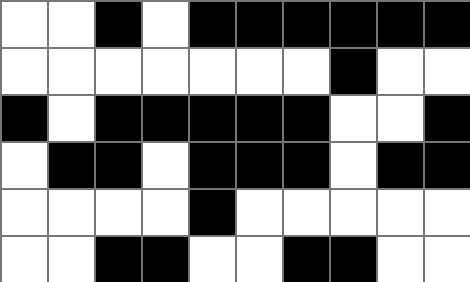[["white", "white", "black", "white", "black", "black", "black", "black", "black", "black"], ["white", "white", "white", "white", "white", "white", "white", "black", "white", "white"], ["black", "white", "black", "black", "black", "black", "black", "white", "white", "black"], ["white", "black", "black", "white", "black", "black", "black", "white", "black", "black"], ["white", "white", "white", "white", "black", "white", "white", "white", "white", "white"], ["white", "white", "black", "black", "white", "white", "black", "black", "white", "white"]]